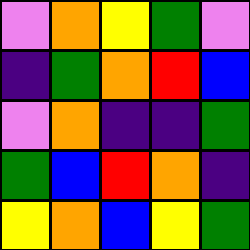[["violet", "orange", "yellow", "green", "violet"], ["indigo", "green", "orange", "red", "blue"], ["violet", "orange", "indigo", "indigo", "green"], ["green", "blue", "red", "orange", "indigo"], ["yellow", "orange", "blue", "yellow", "green"]]